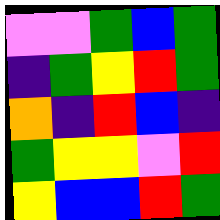[["violet", "violet", "green", "blue", "green"], ["indigo", "green", "yellow", "red", "green"], ["orange", "indigo", "red", "blue", "indigo"], ["green", "yellow", "yellow", "violet", "red"], ["yellow", "blue", "blue", "red", "green"]]